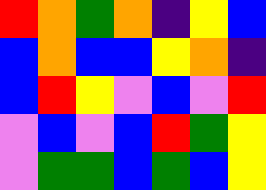[["red", "orange", "green", "orange", "indigo", "yellow", "blue"], ["blue", "orange", "blue", "blue", "yellow", "orange", "indigo"], ["blue", "red", "yellow", "violet", "blue", "violet", "red"], ["violet", "blue", "violet", "blue", "red", "green", "yellow"], ["violet", "green", "green", "blue", "green", "blue", "yellow"]]